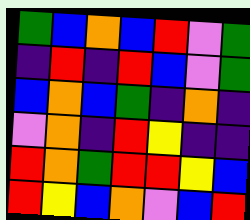[["green", "blue", "orange", "blue", "red", "violet", "green"], ["indigo", "red", "indigo", "red", "blue", "violet", "green"], ["blue", "orange", "blue", "green", "indigo", "orange", "indigo"], ["violet", "orange", "indigo", "red", "yellow", "indigo", "indigo"], ["red", "orange", "green", "red", "red", "yellow", "blue"], ["red", "yellow", "blue", "orange", "violet", "blue", "red"]]